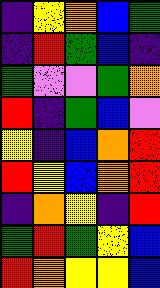[["indigo", "yellow", "orange", "blue", "green"], ["indigo", "red", "green", "blue", "indigo"], ["green", "violet", "violet", "green", "orange"], ["red", "indigo", "green", "blue", "violet"], ["yellow", "indigo", "blue", "orange", "red"], ["red", "yellow", "blue", "orange", "red"], ["indigo", "orange", "yellow", "indigo", "red"], ["green", "red", "green", "yellow", "blue"], ["red", "orange", "yellow", "yellow", "blue"]]